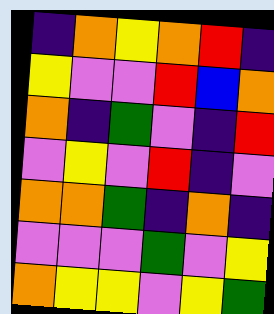[["indigo", "orange", "yellow", "orange", "red", "indigo"], ["yellow", "violet", "violet", "red", "blue", "orange"], ["orange", "indigo", "green", "violet", "indigo", "red"], ["violet", "yellow", "violet", "red", "indigo", "violet"], ["orange", "orange", "green", "indigo", "orange", "indigo"], ["violet", "violet", "violet", "green", "violet", "yellow"], ["orange", "yellow", "yellow", "violet", "yellow", "green"]]